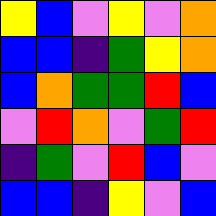[["yellow", "blue", "violet", "yellow", "violet", "orange"], ["blue", "blue", "indigo", "green", "yellow", "orange"], ["blue", "orange", "green", "green", "red", "blue"], ["violet", "red", "orange", "violet", "green", "red"], ["indigo", "green", "violet", "red", "blue", "violet"], ["blue", "blue", "indigo", "yellow", "violet", "blue"]]